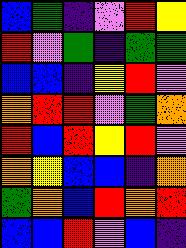[["blue", "green", "indigo", "violet", "red", "yellow"], ["red", "violet", "green", "indigo", "green", "green"], ["blue", "blue", "indigo", "yellow", "red", "violet"], ["orange", "red", "red", "violet", "green", "orange"], ["red", "blue", "red", "yellow", "red", "violet"], ["orange", "yellow", "blue", "blue", "indigo", "orange"], ["green", "orange", "blue", "red", "orange", "red"], ["blue", "blue", "red", "violet", "blue", "indigo"]]